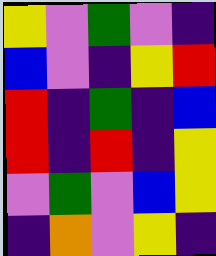[["yellow", "violet", "green", "violet", "indigo"], ["blue", "violet", "indigo", "yellow", "red"], ["red", "indigo", "green", "indigo", "blue"], ["red", "indigo", "red", "indigo", "yellow"], ["violet", "green", "violet", "blue", "yellow"], ["indigo", "orange", "violet", "yellow", "indigo"]]